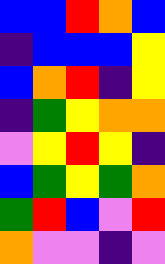[["blue", "blue", "red", "orange", "blue"], ["indigo", "blue", "blue", "blue", "yellow"], ["blue", "orange", "red", "indigo", "yellow"], ["indigo", "green", "yellow", "orange", "orange"], ["violet", "yellow", "red", "yellow", "indigo"], ["blue", "green", "yellow", "green", "orange"], ["green", "red", "blue", "violet", "red"], ["orange", "violet", "violet", "indigo", "violet"]]